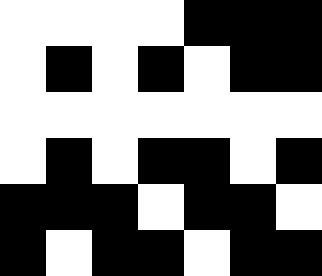[["white", "white", "white", "white", "black", "black", "black"], ["white", "black", "white", "black", "white", "black", "black"], ["white", "white", "white", "white", "white", "white", "white"], ["white", "black", "white", "black", "black", "white", "black"], ["black", "black", "black", "white", "black", "black", "white"], ["black", "white", "black", "black", "white", "black", "black"]]